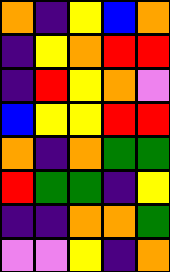[["orange", "indigo", "yellow", "blue", "orange"], ["indigo", "yellow", "orange", "red", "red"], ["indigo", "red", "yellow", "orange", "violet"], ["blue", "yellow", "yellow", "red", "red"], ["orange", "indigo", "orange", "green", "green"], ["red", "green", "green", "indigo", "yellow"], ["indigo", "indigo", "orange", "orange", "green"], ["violet", "violet", "yellow", "indigo", "orange"]]